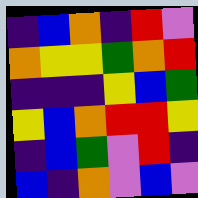[["indigo", "blue", "orange", "indigo", "red", "violet"], ["orange", "yellow", "yellow", "green", "orange", "red"], ["indigo", "indigo", "indigo", "yellow", "blue", "green"], ["yellow", "blue", "orange", "red", "red", "yellow"], ["indigo", "blue", "green", "violet", "red", "indigo"], ["blue", "indigo", "orange", "violet", "blue", "violet"]]